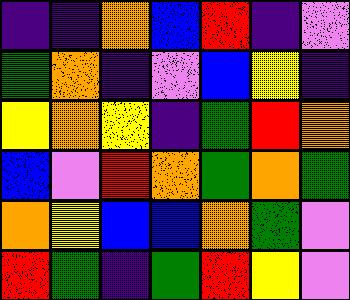[["indigo", "indigo", "orange", "blue", "red", "indigo", "violet"], ["green", "orange", "indigo", "violet", "blue", "yellow", "indigo"], ["yellow", "orange", "yellow", "indigo", "green", "red", "orange"], ["blue", "violet", "red", "orange", "green", "orange", "green"], ["orange", "yellow", "blue", "blue", "orange", "green", "violet"], ["red", "green", "indigo", "green", "red", "yellow", "violet"]]